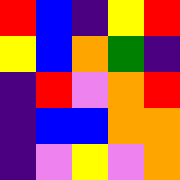[["red", "blue", "indigo", "yellow", "red"], ["yellow", "blue", "orange", "green", "indigo"], ["indigo", "red", "violet", "orange", "red"], ["indigo", "blue", "blue", "orange", "orange"], ["indigo", "violet", "yellow", "violet", "orange"]]